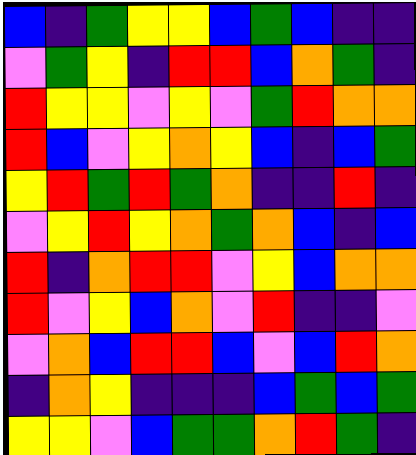[["blue", "indigo", "green", "yellow", "yellow", "blue", "green", "blue", "indigo", "indigo"], ["violet", "green", "yellow", "indigo", "red", "red", "blue", "orange", "green", "indigo"], ["red", "yellow", "yellow", "violet", "yellow", "violet", "green", "red", "orange", "orange"], ["red", "blue", "violet", "yellow", "orange", "yellow", "blue", "indigo", "blue", "green"], ["yellow", "red", "green", "red", "green", "orange", "indigo", "indigo", "red", "indigo"], ["violet", "yellow", "red", "yellow", "orange", "green", "orange", "blue", "indigo", "blue"], ["red", "indigo", "orange", "red", "red", "violet", "yellow", "blue", "orange", "orange"], ["red", "violet", "yellow", "blue", "orange", "violet", "red", "indigo", "indigo", "violet"], ["violet", "orange", "blue", "red", "red", "blue", "violet", "blue", "red", "orange"], ["indigo", "orange", "yellow", "indigo", "indigo", "indigo", "blue", "green", "blue", "green"], ["yellow", "yellow", "violet", "blue", "green", "green", "orange", "red", "green", "indigo"]]